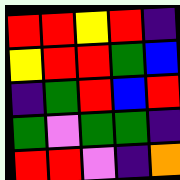[["red", "red", "yellow", "red", "indigo"], ["yellow", "red", "red", "green", "blue"], ["indigo", "green", "red", "blue", "red"], ["green", "violet", "green", "green", "indigo"], ["red", "red", "violet", "indigo", "orange"]]